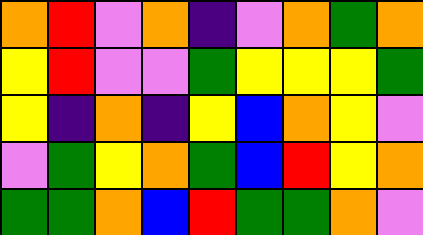[["orange", "red", "violet", "orange", "indigo", "violet", "orange", "green", "orange"], ["yellow", "red", "violet", "violet", "green", "yellow", "yellow", "yellow", "green"], ["yellow", "indigo", "orange", "indigo", "yellow", "blue", "orange", "yellow", "violet"], ["violet", "green", "yellow", "orange", "green", "blue", "red", "yellow", "orange"], ["green", "green", "orange", "blue", "red", "green", "green", "orange", "violet"]]